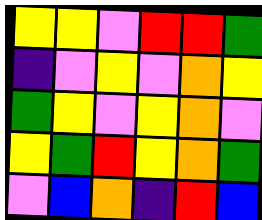[["yellow", "yellow", "violet", "red", "red", "green"], ["indigo", "violet", "yellow", "violet", "orange", "yellow"], ["green", "yellow", "violet", "yellow", "orange", "violet"], ["yellow", "green", "red", "yellow", "orange", "green"], ["violet", "blue", "orange", "indigo", "red", "blue"]]